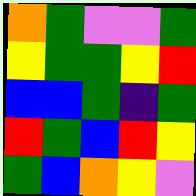[["orange", "green", "violet", "violet", "green"], ["yellow", "green", "green", "yellow", "red"], ["blue", "blue", "green", "indigo", "green"], ["red", "green", "blue", "red", "yellow"], ["green", "blue", "orange", "yellow", "violet"]]